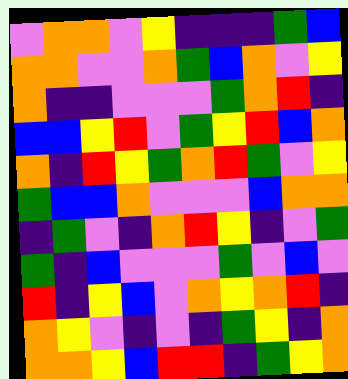[["violet", "orange", "orange", "violet", "yellow", "indigo", "indigo", "indigo", "green", "blue"], ["orange", "orange", "violet", "violet", "orange", "green", "blue", "orange", "violet", "yellow"], ["orange", "indigo", "indigo", "violet", "violet", "violet", "green", "orange", "red", "indigo"], ["blue", "blue", "yellow", "red", "violet", "green", "yellow", "red", "blue", "orange"], ["orange", "indigo", "red", "yellow", "green", "orange", "red", "green", "violet", "yellow"], ["green", "blue", "blue", "orange", "violet", "violet", "violet", "blue", "orange", "orange"], ["indigo", "green", "violet", "indigo", "orange", "red", "yellow", "indigo", "violet", "green"], ["green", "indigo", "blue", "violet", "violet", "violet", "green", "violet", "blue", "violet"], ["red", "indigo", "yellow", "blue", "violet", "orange", "yellow", "orange", "red", "indigo"], ["orange", "yellow", "violet", "indigo", "violet", "indigo", "green", "yellow", "indigo", "orange"], ["orange", "orange", "yellow", "blue", "red", "red", "indigo", "green", "yellow", "orange"]]